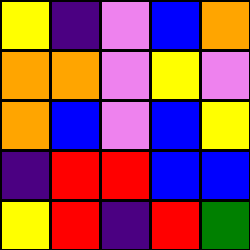[["yellow", "indigo", "violet", "blue", "orange"], ["orange", "orange", "violet", "yellow", "violet"], ["orange", "blue", "violet", "blue", "yellow"], ["indigo", "red", "red", "blue", "blue"], ["yellow", "red", "indigo", "red", "green"]]